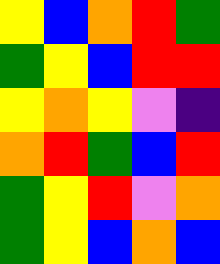[["yellow", "blue", "orange", "red", "green"], ["green", "yellow", "blue", "red", "red"], ["yellow", "orange", "yellow", "violet", "indigo"], ["orange", "red", "green", "blue", "red"], ["green", "yellow", "red", "violet", "orange"], ["green", "yellow", "blue", "orange", "blue"]]